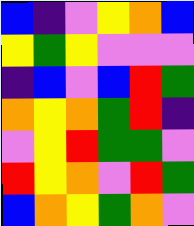[["blue", "indigo", "violet", "yellow", "orange", "blue"], ["yellow", "green", "yellow", "violet", "violet", "violet"], ["indigo", "blue", "violet", "blue", "red", "green"], ["orange", "yellow", "orange", "green", "red", "indigo"], ["violet", "yellow", "red", "green", "green", "violet"], ["red", "yellow", "orange", "violet", "red", "green"], ["blue", "orange", "yellow", "green", "orange", "violet"]]